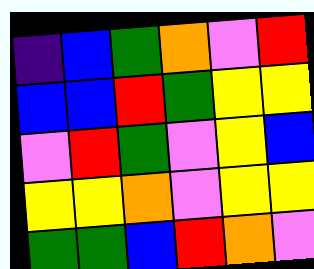[["indigo", "blue", "green", "orange", "violet", "red"], ["blue", "blue", "red", "green", "yellow", "yellow"], ["violet", "red", "green", "violet", "yellow", "blue"], ["yellow", "yellow", "orange", "violet", "yellow", "yellow"], ["green", "green", "blue", "red", "orange", "violet"]]